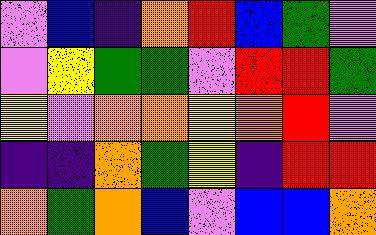[["violet", "blue", "indigo", "orange", "red", "blue", "green", "violet"], ["violet", "yellow", "green", "green", "violet", "red", "red", "green"], ["yellow", "violet", "orange", "orange", "yellow", "orange", "red", "violet"], ["indigo", "indigo", "orange", "green", "yellow", "indigo", "red", "red"], ["orange", "green", "orange", "blue", "violet", "blue", "blue", "orange"]]